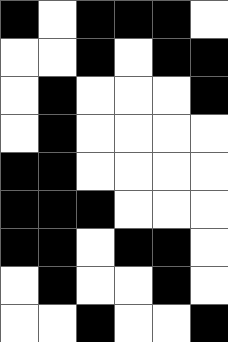[["black", "white", "black", "black", "black", "white"], ["white", "white", "black", "white", "black", "black"], ["white", "black", "white", "white", "white", "black"], ["white", "black", "white", "white", "white", "white"], ["black", "black", "white", "white", "white", "white"], ["black", "black", "black", "white", "white", "white"], ["black", "black", "white", "black", "black", "white"], ["white", "black", "white", "white", "black", "white"], ["white", "white", "black", "white", "white", "black"]]